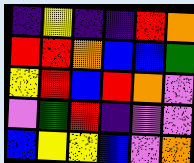[["indigo", "yellow", "indigo", "indigo", "red", "orange"], ["red", "red", "orange", "blue", "blue", "green"], ["yellow", "red", "blue", "red", "orange", "violet"], ["violet", "green", "red", "indigo", "violet", "violet"], ["blue", "yellow", "yellow", "blue", "violet", "orange"]]